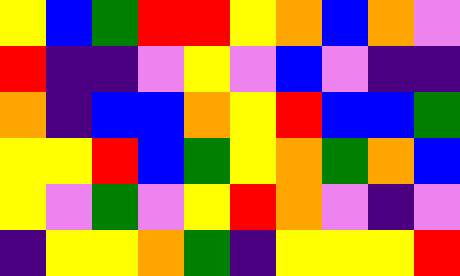[["yellow", "blue", "green", "red", "red", "yellow", "orange", "blue", "orange", "violet"], ["red", "indigo", "indigo", "violet", "yellow", "violet", "blue", "violet", "indigo", "indigo"], ["orange", "indigo", "blue", "blue", "orange", "yellow", "red", "blue", "blue", "green"], ["yellow", "yellow", "red", "blue", "green", "yellow", "orange", "green", "orange", "blue"], ["yellow", "violet", "green", "violet", "yellow", "red", "orange", "violet", "indigo", "violet"], ["indigo", "yellow", "yellow", "orange", "green", "indigo", "yellow", "yellow", "yellow", "red"]]